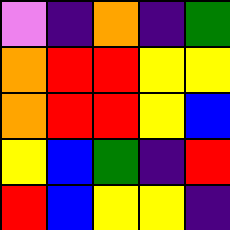[["violet", "indigo", "orange", "indigo", "green"], ["orange", "red", "red", "yellow", "yellow"], ["orange", "red", "red", "yellow", "blue"], ["yellow", "blue", "green", "indigo", "red"], ["red", "blue", "yellow", "yellow", "indigo"]]